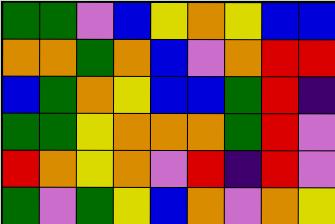[["green", "green", "violet", "blue", "yellow", "orange", "yellow", "blue", "blue"], ["orange", "orange", "green", "orange", "blue", "violet", "orange", "red", "red"], ["blue", "green", "orange", "yellow", "blue", "blue", "green", "red", "indigo"], ["green", "green", "yellow", "orange", "orange", "orange", "green", "red", "violet"], ["red", "orange", "yellow", "orange", "violet", "red", "indigo", "red", "violet"], ["green", "violet", "green", "yellow", "blue", "orange", "violet", "orange", "yellow"]]